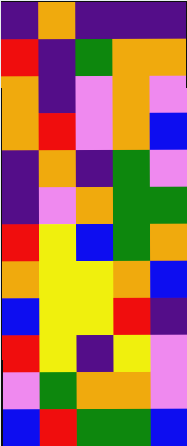[["indigo", "orange", "indigo", "indigo", "indigo"], ["red", "indigo", "green", "orange", "orange"], ["orange", "indigo", "violet", "orange", "violet"], ["orange", "red", "violet", "orange", "blue"], ["indigo", "orange", "indigo", "green", "violet"], ["indigo", "violet", "orange", "green", "green"], ["red", "yellow", "blue", "green", "orange"], ["orange", "yellow", "yellow", "orange", "blue"], ["blue", "yellow", "yellow", "red", "indigo"], ["red", "yellow", "indigo", "yellow", "violet"], ["violet", "green", "orange", "orange", "violet"], ["blue", "red", "green", "green", "blue"]]